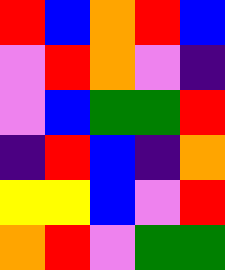[["red", "blue", "orange", "red", "blue"], ["violet", "red", "orange", "violet", "indigo"], ["violet", "blue", "green", "green", "red"], ["indigo", "red", "blue", "indigo", "orange"], ["yellow", "yellow", "blue", "violet", "red"], ["orange", "red", "violet", "green", "green"]]